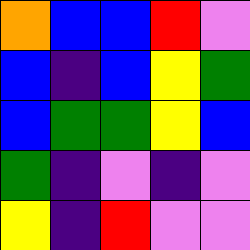[["orange", "blue", "blue", "red", "violet"], ["blue", "indigo", "blue", "yellow", "green"], ["blue", "green", "green", "yellow", "blue"], ["green", "indigo", "violet", "indigo", "violet"], ["yellow", "indigo", "red", "violet", "violet"]]